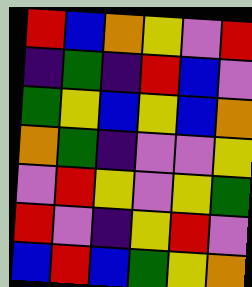[["red", "blue", "orange", "yellow", "violet", "red"], ["indigo", "green", "indigo", "red", "blue", "violet"], ["green", "yellow", "blue", "yellow", "blue", "orange"], ["orange", "green", "indigo", "violet", "violet", "yellow"], ["violet", "red", "yellow", "violet", "yellow", "green"], ["red", "violet", "indigo", "yellow", "red", "violet"], ["blue", "red", "blue", "green", "yellow", "orange"]]